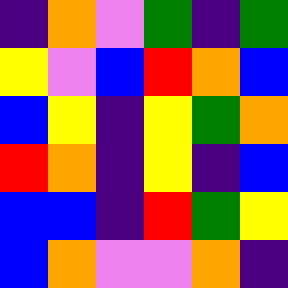[["indigo", "orange", "violet", "green", "indigo", "green"], ["yellow", "violet", "blue", "red", "orange", "blue"], ["blue", "yellow", "indigo", "yellow", "green", "orange"], ["red", "orange", "indigo", "yellow", "indigo", "blue"], ["blue", "blue", "indigo", "red", "green", "yellow"], ["blue", "orange", "violet", "violet", "orange", "indigo"]]